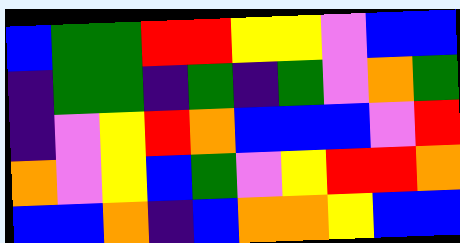[["blue", "green", "green", "red", "red", "yellow", "yellow", "violet", "blue", "blue"], ["indigo", "green", "green", "indigo", "green", "indigo", "green", "violet", "orange", "green"], ["indigo", "violet", "yellow", "red", "orange", "blue", "blue", "blue", "violet", "red"], ["orange", "violet", "yellow", "blue", "green", "violet", "yellow", "red", "red", "orange"], ["blue", "blue", "orange", "indigo", "blue", "orange", "orange", "yellow", "blue", "blue"]]